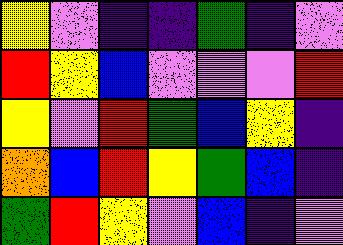[["yellow", "violet", "indigo", "indigo", "green", "indigo", "violet"], ["red", "yellow", "blue", "violet", "violet", "violet", "red"], ["yellow", "violet", "red", "green", "blue", "yellow", "indigo"], ["orange", "blue", "red", "yellow", "green", "blue", "indigo"], ["green", "red", "yellow", "violet", "blue", "indigo", "violet"]]